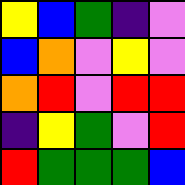[["yellow", "blue", "green", "indigo", "violet"], ["blue", "orange", "violet", "yellow", "violet"], ["orange", "red", "violet", "red", "red"], ["indigo", "yellow", "green", "violet", "red"], ["red", "green", "green", "green", "blue"]]